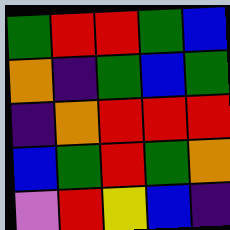[["green", "red", "red", "green", "blue"], ["orange", "indigo", "green", "blue", "green"], ["indigo", "orange", "red", "red", "red"], ["blue", "green", "red", "green", "orange"], ["violet", "red", "yellow", "blue", "indigo"]]